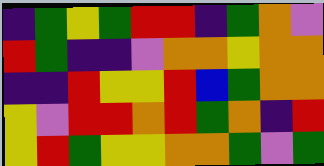[["indigo", "green", "yellow", "green", "red", "red", "indigo", "green", "orange", "violet"], ["red", "green", "indigo", "indigo", "violet", "orange", "orange", "yellow", "orange", "orange"], ["indigo", "indigo", "red", "yellow", "yellow", "red", "blue", "green", "orange", "orange"], ["yellow", "violet", "red", "red", "orange", "red", "green", "orange", "indigo", "red"], ["yellow", "red", "green", "yellow", "yellow", "orange", "orange", "green", "violet", "green"]]